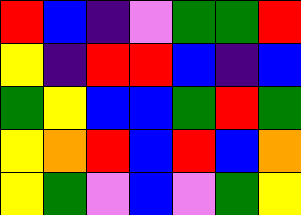[["red", "blue", "indigo", "violet", "green", "green", "red"], ["yellow", "indigo", "red", "red", "blue", "indigo", "blue"], ["green", "yellow", "blue", "blue", "green", "red", "green"], ["yellow", "orange", "red", "blue", "red", "blue", "orange"], ["yellow", "green", "violet", "blue", "violet", "green", "yellow"]]